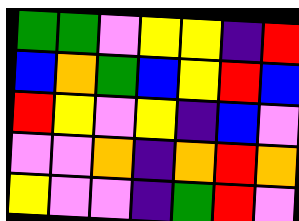[["green", "green", "violet", "yellow", "yellow", "indigo", "red"], ["blue", "orange", "green", "blue", "yellow", "red", "blue"], ["red", "yellow", "violet", "yellow", "indigo", "blue", "violet"], ["violet", "violet", "orange", "indigo", "orange", "red", "orange"], ["yellow", "violet", "violet", "indigo", "green", "red", "violet"]]